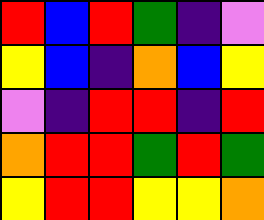[["red", "blue", "red", "green", "indigo", "violet"], ["yellow", "blue", "indigo", "orange", "blue", "yellow"], ["violet", "indigo", "red", "red", "indigo", "red"], ["orange", "red", "red", "green", "red", "green"], ["yellow", "red", "red", "yellow", "yellow", "orange"]]